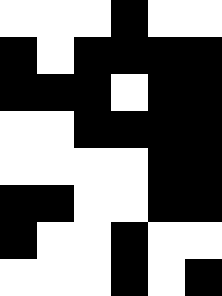[["white", "white", "white", "black", "white", "white"], ["black", "white", "black", "black", "black", "black"], ["black", "black", "black", "white", "black", "black"], ["white", "white", "black", "black", "black", "black"], ["white", "white", "white", "white", "black", "black"], ["black", "black", "white", "white", "black", "black"], ["black", "white", "white", "black", "white", "white"], ["white", "white", "white", "black", "white", "black"]]